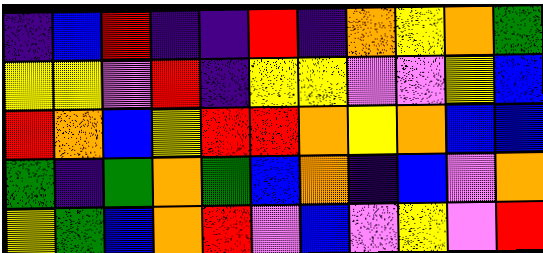[["indigo", "blue", "red", "indigo", "indigo", "red", "indigo", "orange", "yellow", "orange", "green"], ["yellow", "yellow", "violet", "red", "indigo", "yellow", "yellow", "violet", "violet", "yellow", "blue"], ["red", "orange", "blue", "yellow", "red", "red", "orange", "yellow", "orange", "blue", "blue"], ["green", "indigo", "green", "orange", "green", "blue", "orange", "indigo", "blue", "violet", "orange"], ["yellow", "green", "blue", "orange", "red", "violet", "blue", "violet", "yellow", "violet", "red"]]